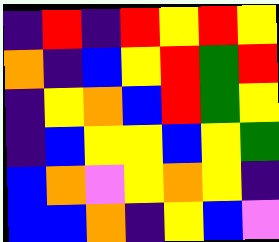[["indigo", "red", "indigo", "red", "yellow", "red", "yellow"], ["orange", "indigo", "blue", "yellow", "red", "green", "red"], ["indigo", "yellow", "orange", "blue", "red", "green", "yellow"], ["indigo", "blue", "yellow", "yellow", "blue", "yellow", "green"], ["blue", "orange", "violet", "yellow", "orange", "yellow", "indigo"], ["blue", "blue", "orange", "indigo", "yellow", "blue", "violet"]]